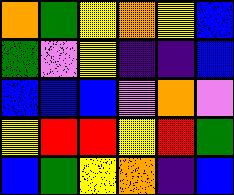[["orange", "green", "yellow", "orange", "yellow", "blue"], ["green", "violet", "yellow", "indigo", "indigo", "blue"], ["blue", "blue", "blue", "violet", "orange", "violet"], ["yellow", "red", "red", "yellow", "red", "green"], ["blue", "green", "yellow", "orange", "indigo", "blue"]]